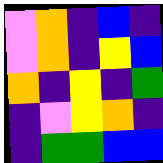[["violet", "orange", "indigo", "blue", "indigo"], ["violet", "orange", "indigo", "yellow", "blue"], ["orange", "indigo", "yellow", "indigo", "green"], ["indigo", "violet", "yellow", "orange", "indigo"], ["indigo", "green", "green", "blue", "blue"]]